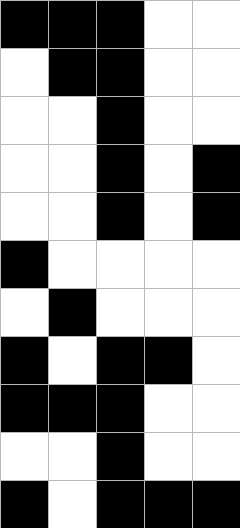[["black", "black", "black", "white", "white"], ["white", "black", "black", "white", "white"], ["white", "white", "black", "white", "white"], ["white", "white", "black", "white", "black"], ["white", "white", "black", "white", "black"], ["black", "white", "white", "white", "white"], ["white", "black", "white", "white", "white"], ["black", "white", "black", "black", "white"], ["black", "black", "black", "white", "white"], ["white", "white", "black", "white", "white"], ["black", "white", "black", "black", "black"]]